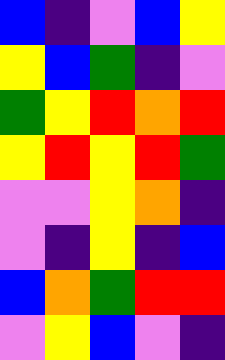[["blue", "indigo", "violet", "blue", "yellow"], ["yellow", "blue", "green", "indigo", "violet"], ["green", "yellow", "red", "orange", "red"], ["yellow", "red", "yellow", "red", "green"], ["violet", "violet", "yellow", "orange", "indigo"], ["violet", "indigo", "yellow", "indigo", "blue"], ["blue", "orange", "green", "red", "red"], ["violet", "yellow", "blue", "violet", "indigo"]]